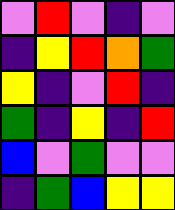[["violet", "red", "violet", "indigo", "violet"], ["indigo", "yellow", "red", "orange", "green"], ["yellow", "indigo", "violet", "red", "indigo"], ["green", "indigo", "yellow", "indigo", "red"], ["blue", "violet", "green", "violet", "violet"], ["indigo", "green", "blue", "yellow", "yellow"]]